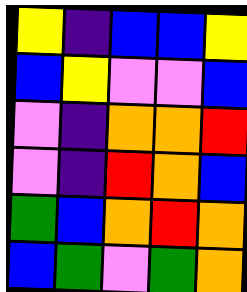[["yellow", "indigo", "blue", "blue", "yellow"], ["blue", "yellow", "violet", "violet", "blue"], ["violet", "indigo", "orange", "orange", "red"], ["violet", "indigo", "red", "orange", "blue"], ["green", "blue", "orange", "red", "orange"], ["blue", "green", "violet", "green", "orange"]]